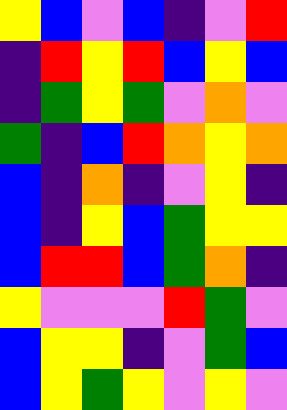[["yellow", "blue", "violet", "blue", "indigo", "violet", "red"], ["indigo", "red", "yellow", "red", "blue", "yellow", "blue"], ["indigo", "green", "yellow", "green", "violet", "orange", "violet"], ["green", "indigo", "blue", "red", "orange", "yellow", "orange"], ["blue", "indigo", "orange", "indigo", "violet", "yellow", "indigo"], ["blue", "indigo", "yellow", "blue", "green", "yellow", "yellow"], ["blue", "red", "red", "blue", "green", "orange", "indigo"], ["yellow", "violet", "violet", "violet", "red", "green", "violet"], ["blue", "yellow", "yellow", "indigo", "violet", "green", "blue"], ["blue", "yellow", "green", "yellow", "violet", "yellow", "violet"]]